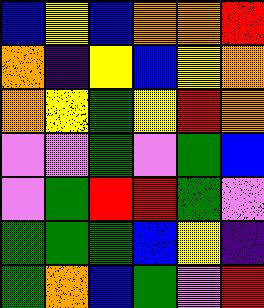[["blue", "yellow", "blue", "orange", "orange", "red"], ["orange", "indigo", "yellow", "blue", "yellow", "orange"], ["orange", "yellow", "green", "yellow", "red", "orange"], ["violet", "violet", "green", "violet", "green", "blue"], ["violet", "green", "red", "red", "green", "violet"], ["green", "green", "green", "blue", "yellow", "indigo"], ["green", "orange", "blue", "green", "violet", "red"]]